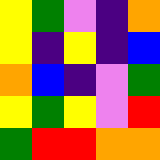[["yellow", "green", "violet", "indigo", "orange"], ["yellow", "indigo", "yellow", "indigo", "blue"], ["orange", "blue", "indigo", "violet", "green"], ["yellow", "green", "yellow", "violet", "red"], ["green", "red", "red", "orange", "orange"]]